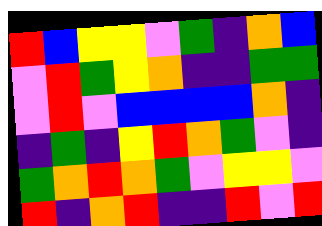[["red", "blue", "yellow", "yellow", "violet", "green", "indigo", "orange", "blue"], ["violet", "red", "green", "yellow", "orange", "indigo", "indigo", "green", "green"], ["violet", "red", "violet", "blue", "blue", "blue", "blue", "orange", "indigo"], ["indigo", "green", "indigo", "yellow", "red", "orange", "green", "violet", "indigo"], ["green", "orange", "red", "orange", "green", "violet", "yellow", "yellow", "violet"], ["red", "indigo", "orange", "red", "indigo", "indigo", "red", "violet", "red"]]